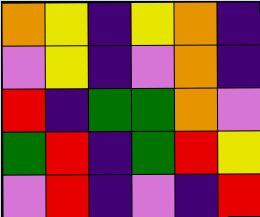[["orange", "yellow", "indigo", "yellow", "orange", "indigo"], ["violet", "yellow", "indigo", "violet", "orange", "indigo"], ["red", "indigo", "green", "green", "orange", "violet"], ["green", "red", "indigo", "green", "red", "yellow"], ["violet", "red", "indigo", "violet", "indigo", "red"]]